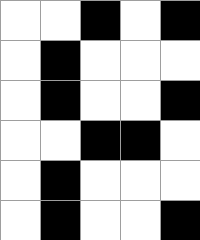[["white", "white", "black", "white", "black"], ["white", "black", "white", "white", "white"], ["white", "black", "white", "white", "black"], ["white", "white", "black", "black", "white"], ["white", "black", "white", "white", "white"], ["white", "black", "white", "white", "black"]]